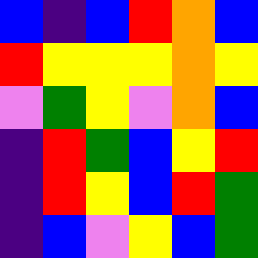[["blue", "indigo", "blue", "red", "orange", "blue"], ["red", "yellow", "yellow", "yellow", "orange", "yellow"], ["violet", "green", "yellow", "violet", "orange", "blue"], ["indigo", "red", "green", "blue", "yellow", "red"], ["indigo", "red", "yellow", "blue", "red", "green"], ["indigo", "blue", "violet", "yellow", "blue", "green"]]